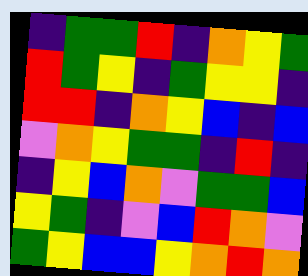[["indigo", "green", "green", "red", "indigo", "orange", "yellow", "green"], ["red", "green", "yellow", "indigo", "green", "yellow", "yellow", "indigo"], ["red", "red", "indigo", "orange", "yellow", "blue", "indigo", "blue"], ["violet", "orange", "yellow", "green", "green", "indigo", "red", "indigo"], ["indigo", "yellow", "blue", "orange", "violet", "green", "green", "blue"], ["yellow", "green", "indigo", "violet", "blue", "red", "orange", "violet"], ["green", "yellow", "blue", "blue", "yellow", "orange", "red", "orange"]]